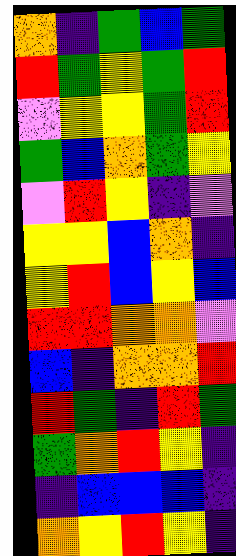[["orange", "indigo", "green", "blue", "green"], ["red", "green", "yellow", "green", "red"], ["violet", "yellow", "yellow", "green", "red"], ["green", "blue", "orange", "green", "yellow"], ["violet", "red", "yellow", "indigo", "violet"], ["yellow", "yellow", "blue", "orange", "indigo"], ["yellow", "red", "blue", "yellow", "blue"], ["red", "red", "orange", "orange", "violet"], ["blue", "indigo", "orange", "orange", "red"], ["red", "green", "indigo", "red", "green"], ["green", "orange", "red", "yellow", "indigo"], ["indigo", "blue", "blue", "blue", "indigo"], ["orange", "yellow", "red", "yellow", "indigo"]]